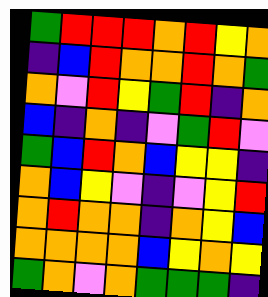[["green", "red", "red", "red", "orange", "red", "yellow", "orange"], ["indigo", "blue", "red", "orange", "orange", "red", "orange", "green"], ["orange", "violet", "red", "yellow", "green", "red", "indigo", "orange"], ["blue", "indigo", "orange", "indigo", "violet", "green", "red", "violet"], ["green", "blue", "red", "orange", "blue", "yellow", "yellow", "indigo"], ["orange", "blue", "yellow", "violet", "indigo", "violet", "yellow", "red"], ["orange", "red", "orange", "orange", "indigo", "orange", "yellow", "blue"], ["orange", "orange", "orange", "orange", "blue", "yellow", "orange", "yellow"], ["green", "orange", "violet", "orange", "green", "green", "green", "indigo"]]